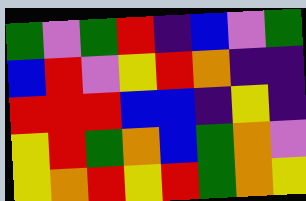[["green", "violet", "green", "red", "indigo", "blue", "violet", "green"], ["blue", "red", "violet", "yellow", "red", "orange", "indigo", "indigo"], ["red", "red", "red", "blue", "blue", "indigo", "yellow", "indigo"], ["yellow", "red", "green", "orange", "blue", "green", "orange", "violet"], ["yellow", "orange", "red", "yellow", "red", "green", "orange", "yellow"]]